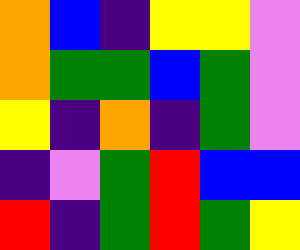[["orange", "blue", "indigo", "yellow", "yellow", "violet"], ["orange", "green", "green", "blue", "green", "violet"], ["yellow", "indigo", "orange", "indigo", "green", "violet"], ["indigo", "violet", "green", "red", "blue", "blue"], ["red", "indigo", "green", "red", "green", "yellow"]]